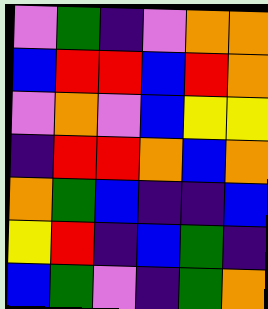[["violet", "green", "indigo", "violet", "orange", "orange"], ["blue", "red", "red", "blue", "red", "orange"], ["violet", "orange", "violet", "blue", "yellow", "yellow"], ["indigo", "red", "red", "orange", "blue", "orange"], ["orange", "green", "blue", "indigo", "indigo", "blue"], ["yellow", "red", "indigo", "blue", "green", "indigo"], ["blue", "green", "violet", "indigo", "green", "orange"]]